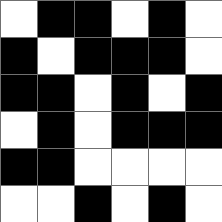[["white", "black", "black", "white", "black", "white"], ["black", "white", "black", "black", "black", "white"], ["black", "black", "white", "black", "white", "black"], ["white", "black", "white", "black", "black", "black"], ["black", "black", "white", "white", "white", "white"], ["white", "white", "black", "white", "black", "white"]]